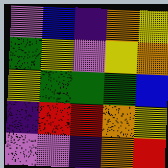[["violet", "blue", "indigo", "orange", "yellow"], ["green", "yellow", "violet", "yellow", "orange"], ["yellow", "green", "green", "green", "blue"], ["indigo", "red", "red", "orange", "yellow"], ["violet", "violet", "indigo", "orange", "red"]]